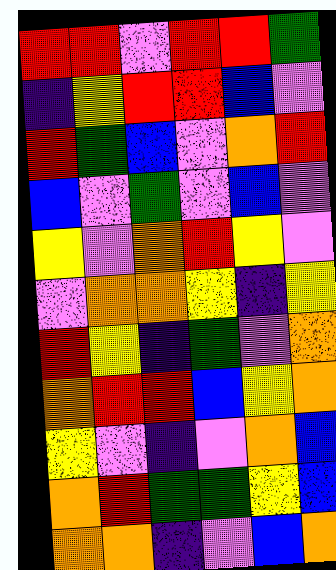[["red", "red", "violet", "red", "red", "green"], ["indigo", "yellow", "red", "red", "blue", "violet"], ["red", "green", "blue", "violet", "orange", "red"], ["blue", "violet", "green", "violet", "blue", "violet"], ["yellow", "violet", "orange", "red", "yellow", "violet"], ["violet", "orange", "orange", "yellow", "indigo", "yellow"], ["red", "yellow", "indigo", "green", "violet", "orange"], ["orange", "red", "red", "blue", "yellow", "orange"], ["yellow", "violet", "indigo", "violet", "orange", "blue"], ["orange", "red", "green", "green", "yellow", "blue"], ["orange", "orange", "indigo", "violet", "blue", "orange"]]